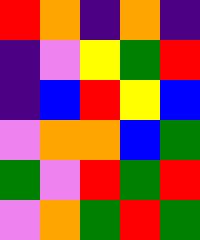[["red", "orange", "indigo", "orange", "indigo"], ["indigo", "violet", "yellow", "green", "red"], ["indigo", "blue", "red", "yellow", "blue"], ["violet", "orange", "orange", "blue", "green"], ["green", "violet", "red", "green", "red"], ["violet", "orange", "green", "red", "green"]]